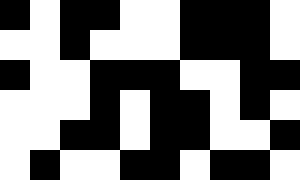[["black", "white", "black", "black", "white", "white", "black", "black", "black", "white"], ["white", "white", "black", "white", "white", "white", "black", "black", "black", "white"], ["black", "white", "white", "black", "black", "black", "white", "white", "black", "black"], ["white", "white", "white", "black", "white", "black", "black", "white", "black", "white"], ["white", "white", "black", "black", "white", "black", "black", "white", "white", "black"], ["white", "black", "white", "white", "black", "black", "white", "black", "black", "white"]]